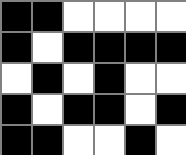[["black", "black", "white", "white", "white", "white"], ["black", "white", "black", "black", "black", "black"], ["white", "black", "white", "black", "white", "white"], ["black", "white", "black", "black", "white", "black"], ["black", "black", "white", "white", "black", "white"]]